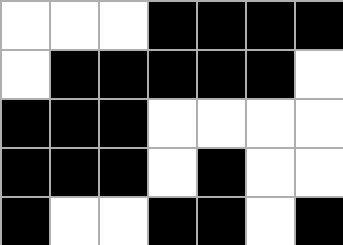[["white", "white", "white", "black", "black", "black", "black"], ["white", "black", "black", "black", "black", "black", "white"], ["black", "black", "black", "white", "white", "white", "white"], ["black", "black", "black", "white", "black", "white", "white"], ["black", "white", "white", "black", "black", "white", "black"]]